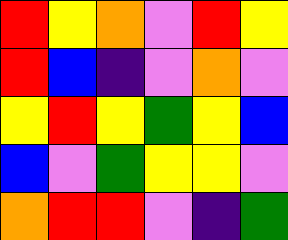[["red", "yellow", "orange", "violet", "red", "yellow"], ["red", "blue", "indigo", "violet", "orange", "violet"], ["yellow", "red", "yellow", "green", "yellow", "blue"], ["blue", "violet", "green", "yellow", "yellow", "violet"], ["orange", "red", "red", "violet", "indigo", "green"]]